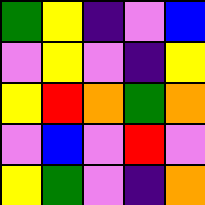[["green", "yellow", "indigo", "violet", "blue"], ["violet", "yellow", "violet", "indigo", "yellow"], ["yellow", "red", "orange", "green", "orange"], ["violet", "blue", "violet", "red", "violet"], ["yellow", "green", "violet", "indigo", "orange"]]